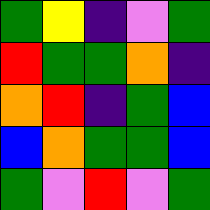[["green", "yellow", "indigo", "violet", "green"], ["red", "green", "green", "orange", "indigo"], ["orange", "red", "indigo", "green", "blue"], ["blue", "orange", "green", "green", "blue"], ["green", "violet", "red", "violet", "green"]]